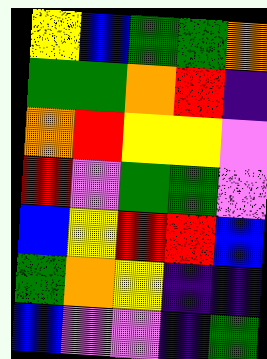[["yellow", "blue", "green", "green", "orange"], ["green", "green", "orange", "red", "indigo"], ["orange", "red", "yellow", "yellow", "violet"], ["red", "violet", "green", "green", "violet"], ["blue", "yellow", "red", "red", "blue"], ["green", "orange", "yellow", "indigo", "indigo"], ["blue", "violet", "violet", "indigo", "green"]]